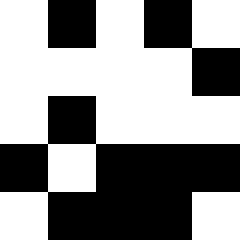[["white", "black", "white", "black", "white"], ["white", "white", "white", "white", "black"], ["white", "black", "white", "white", "white"], ["black", "white", "black", "black", "black"], ["white", "black", "black", "black", "white"]]